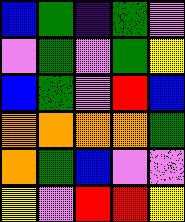[["blue", "green", "indigo", "green", "violet"], ["violet", "green", "violet", "green", "yellow"], ["blue", "green", "violet", "red", "blue"], ["orange", "orange", "orange", "orange", "green"], ["orange", "green", "blue", "violet", "violet"], ["yellow", "violet", "red", "red", "yellow"]]